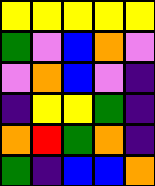[["yellow", "yellow", "yellow", "yellow", "yellow"], ["green", "violet", "blue", "orange", "violet"], ["violet", "orange", "blue", "violet", "indigo"], ["indigo", "yellow", "yellow", "green", "indigo"], ["orange", "red", "green", "orange", "indigo"], ["green", "indigo", "blue", "blue", "orange"]]